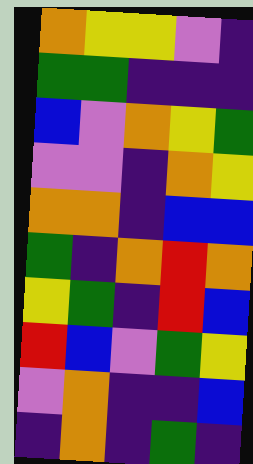[["orange", "yellow", "yellow", "violet", "indigo"], ["green", "green", "indigo", "indigo", "indigo"], ["blue", "violet", "orange", "yellow", "green"], ["violet", "violet", "indigo", "orange", "yellow"], ["orange", "orange", "indigo", "blue", "blue"], ["green", "indigo", "orange", "red", "orange"], ["yellow", "green", "indigo", "red", "blue"], ["red", "blue", "violet", "green", "yellow"], ["violet", "orange", "indigo", "indigo", "blue"], ["indigo", "orange", "indigo", "green", "indigo"]]